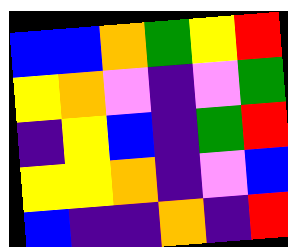[["blue", "blue", "orange", "green", "yellow", "red"], ["yellow", "orange", "violet", "indigo", "violet", "green"], ["indigo", "yellow", "blue", "indigo", "green", "red"], ["yellow", "yellow", "orange", "indigo", "violet", "blue"], ["blue", "indigo", "indigo", "orange", "indigo", "red"]]